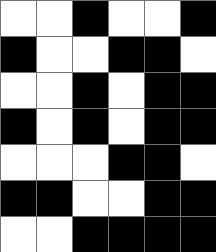[["white", "white", "black", "white", "white", "black"], ["black", "white", "white", "black", "black", "white"], ["white", "white", "black", "white", "black", "black"], ["black", "white", "black", "white", "black", "black"], ["white", "white", "white", "black", "black", "white"], ["black", "black", "white", "white", "black", "black"], ["white", "white", "black", "black", "black", "black"]]